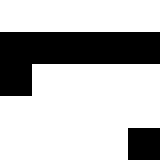[["white", "white", "white", "white", "white"], ["black", "black", "black", "black", "black"], ["black", "white", "white", "white", "white"], ["white", "white", "white", "white", "white"], ["white", "white", "white", "white", "black"]]